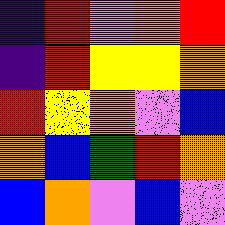[["indigo", "red", "violet", "orange", "red"], ["indigo", "red", "yellow", "yellow", "orange"], ["red", "yellow", "orange", "violet", "blue"], ["orange", "blue", "green", "red", "orange"], ["blue", "orange", "violet", "blue", "violet"]]